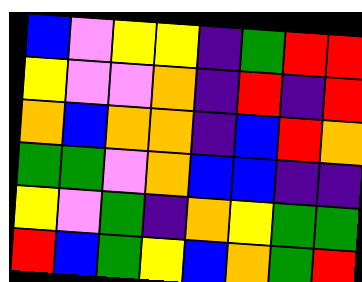[["blue", "violet", "yellow", "yellow", "indigo", "green", "red", "red"], ["yellow", "violet", "violet", "orange", "indigo", "red", "indigo", "red"], ["orange", "blue", "orange", "orange", "indigo", "blue", "red", "orange"], ["green", "green", "violet", "orange", "blue", "blue", "indigo", "indigo"], ["yellow", "violet", "green", "indigo", "orange", "yellow", "green", "green"], ["red", "blue", "green", "yellow", "blue", "orange", "green", "red"]]